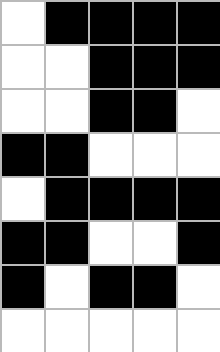[["white", "black", "black", "black", "black"], ["white", "white", "black", "black", "black"], ["white", "white", "black", "black", "white"], ["black", "black", "white", "white", "white"], ["white", "black", "black", "black", "black"], ["black", "black", "white", "white", "black"], ["black", "white", "black", "black", "white"], ["white", "white", "white", "white", "white"]]